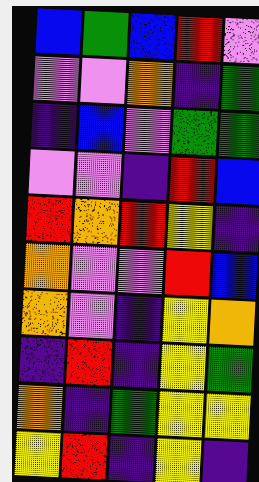[["blue", "green", "blue", "red", "violet"], ["violet", "violet", "orange", "indigo", "green"], ["indigo", "blue", "violet", "green", "green"], ["violet", "violet", "indigo", "red", "blue"], ["red", "orange", "red", "yellow", "indigo"], ["orange", "violet", "violet", "red", "blue"], ["orange", "violet", "indigo", "yellow", "orange"], ["indigo", "red", "indigo", "yellow", "green"], ["orange", "indigo", "green", "yellow", "yellow"], ["yellow", "red", "indigo", "yellow", "indigo"]]